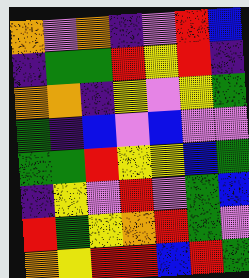[["orange", "violet", "orange", "indigo", "violet", "red", "blue"], ["indigo", "green", "green", "red", "yellow", "red", "indigo"], ["orange", "orange", "indigo", "yellow", "violet", "yellow", "green"], ["green", "indigo", "blue", "violet", "blue", "violet", "violet"], ["green", "green", "red", "yellow", "yellow", "blue", "green"], ["indigo", "yellow", "violet", "red", "violet", "green", "blue"], ["red", "green", "yellow", "orange", "red", "green", "violet"], ["orange", "yellow", "red", "red", "blue", "red", "green"]]